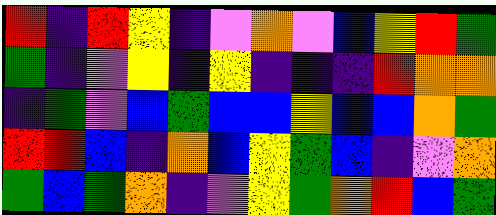[["red", "indigo", "red", "yellow", "indigo", "violet", "orange", "violet", "blue", "yellow", "red", "green"], ["green", "indigo", "violet", "yellow", "indigo", "yellow", "indigo", "indigo", "indigo", "red", "orange", "orange"], ["indigo", "green", "violet", "blue", "green", "blue", "blue", "yellow", "blue", "blue", "orange", "green"], ["red", "red", "blue", "indigo", "orange", "blue", "yellow", "green", "blue", "indigo", "violet", "orange"], ["green", "blue", "green", "orange", "indigo", "violet", "yellow", "green", "orange", "red", "blue", "green"]]